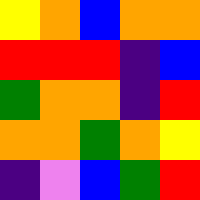[["yellow", "orange", "blue", "orange", "orange"], ["red", "red", "red", "indigo", "blue"], ["green", "orange", "orange", "indigo", "red"], ["orange", "orange", "green", "orange", "yellow"], ["indigo", "violet", "blue", "green", "red"]]